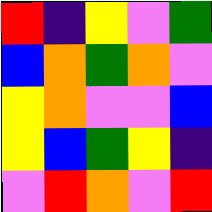[["red", "indigo", "yellow", "violet", "green"], ["blue", "orange", "green", "orange", "violet"], ["yellow", "orange", "violet", "violet", "blue"], ["yellow", "blue", "green", "yellow", "indigo"], ["violet", "red", "orange", "violet", "red"]]